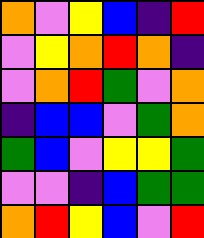[["orange", "violet", "yellow", "blue", "indigo", "red"], ["violet", "yellow", "orange", "red", "orange", "indigo"], ["violet", "orange", "red", "green", "violet", "orange"], ["indigo", "blue", "blue", "violet", "green", "orange"], ["green", "blue", "violet", "yellow", "yellow", "green"], ["violet", "violet", "indigo", "blue", "green", "green"], ["orange", "red", "yellow", "blue", "violet", "red"]]